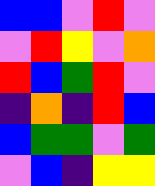[["blue", "blue", "violet", "red", "violet"], ["violet", "red", "yellow", "violet", "orange"], ["red", "blue", "green", "red", "violet"], ["indigo", "orange", "indigo", "red", "blue"], ["blue", "green", "green", "violet", "green"], ["violet", "blue", "indigo", "yellow", "yellow"]]